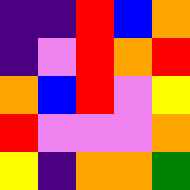[["indigo", "indigo", "red", "blue", "orange"], ["indigo", "violet", "red", "orange", "red"], ["orange", "blue", "red", "violet", "yellow"], ["red", "violet", "violet", "violet", "orange"], ["yellow", "indigo", "orange", "orange", "green"]]